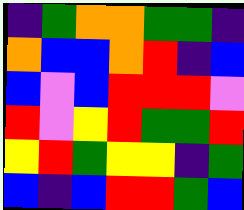[["indigo", "green", "orange", "orange", "green", "green", "indigo"], ["orange", "blue", "blue", "orange", "red", "indigo", "blue"], ["blue", "violet", "blue", "red", "red", "red", "violet"], ["red", "violet", "yellow", "red", "green", "green", "red"], ["yellow", "red", "green", "yellow", "yellow", "indigo", "green"], ["blue", "indigo", "blue", "red", "red", "green", "blue"]]